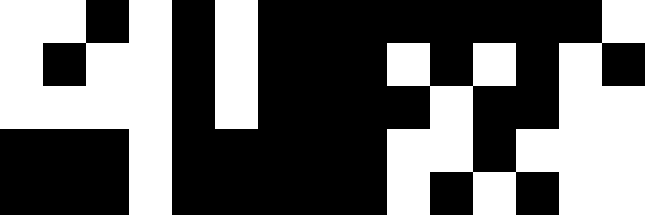[["white", "white", "black", "white", "black", "white", "black", "black", "black", "black", "black", "black", "black", "black", "white"], ["white", "black", "white", "white", "black", "white", "black", "black", "black", "white", "black", "white", "black", "white", "black"], ["white", "white", "white", "white", "black", "white", "black", "black", "black", "black", "white", "black", "black", "white", "white"], ["black", "black", "black", "white", "black", "black", "black", "black", "black", "white", "white", "black", "white", "white", "white"], ["black", "black", "black", "white", "black", "black", "black", "black", "black", "white", "black", "white", "black", "white", "white"]]